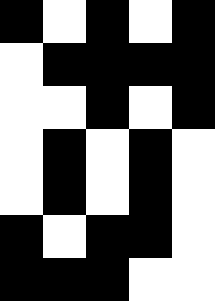[["black", "white", "black", "white", "black"], ["white", "black", "black", "black", "black"], ["white", "white", "black", "white", "black"], ["white", "black", "white", "black", "white"], ["white", "black", "white", "black", "white"], ["black", "white", "black", "black", "white"], ["black", "black", "black", "white", "white"]]